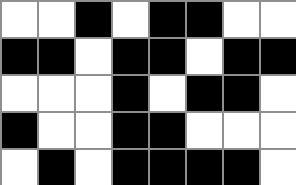[["white", "white", "black", "white", "black", "black", "white", "white"], ["black", "black", "white", "black", "black", "white", "black", "black"], ["white", "white", "white", "black", "white", "black", "black", "white"], ["black", "white", "white", "black", "black", "white", "white", "white"], ["white", "black", "white", "black", "black", "black", "black", "white"]]